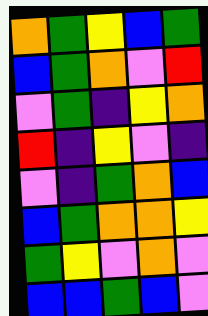[["orange", "green", "yellow", "blue", "green"], ["blue", "green", "orange", "violet", "red"], ["violet", "green", "indigo", "yellow", "orange"], ["red", "indigo", "yellow", "violet", "indigo"], ["violet", "indigo", "green", "orange", "blue"], ["blue", "green", "orange", "orange", "yellow"], ["green", "yellow", "violet", "orange", "violet"], ["blue", "blue", "green", "blue", "violet"]]